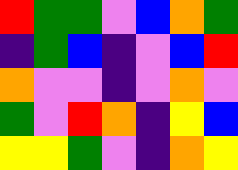[["red", "green", "green", "violet", "blue", "orange", "green"], ["indigo", "green", "blue", "indigo", "violet", "blue", "red"], ["orange", "violet", "violet", "indigo", "violet", "orange", "violet"], ["green", "violet", "red", "orange", "indigo", "yellow", "blue"], ["yellow", "yellow", "green", "violet", "indigo", "orange", "yellow"]]